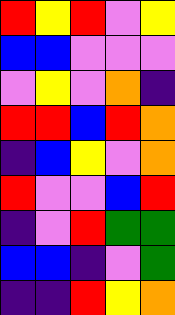[["red", "yellow", "red", "violet", "yellow"], ["blue", "blue", "violet", "violet", "violet"], ["violet", "yellow", "violet", "orange", "indigo"], ["red", "red", "blue", "red", "orange"], ["indigo", "blue", "yellow", "violet", "orange"], ["red", "violet", "violet", "blue", "red"], ["indigo", "violet", "red", "green", "green"], ["blue", "blue", "indigo", "violet", "green"], ["indigo", "indigo", "red", "yellow", "orange"]]